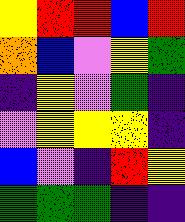[["yellow", "red", "red", "blue", "red"], ["orange", "blue", "violet", "yellow", "green"], ["indigo", "yellow", "violet", "green", "indigo"], ["violet", "yellow", "yellow", "yellow", "indigo"], ["blue", "violet", "indigo", "red", "yellow"], ["green", "green", "green", "indigo", "indigo"]]